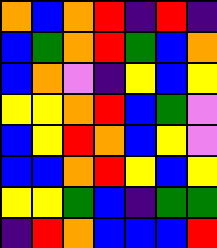[["orange", "blue", "orange", "red", "indigo", "red", "indigo"], ["blue", "green", "orange", "red", "green", "blue", "orange"], ["blue", "orange", "violet", "indigo", "yellow", "blue", "yellow"], ["yellow", "yellow", "orange", "red", "blue", "green", "violet"], ["blue", "yellow", "red", "orange", "blue", "yellow", "violet"], ["blue", "blue", "orange", "red", "yellow", "blue", "yellow"], ["yellow", "yellow", "green", "blue", "indigo", "green", "green"], ["indigo", "red", "orange", "blue", "blue", "blue", "red"]]